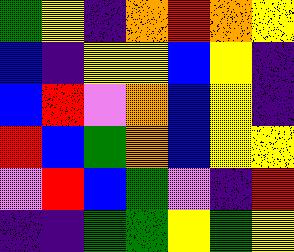[["green", "yellow", "indigo", "orange", "red", "orange", "yellow"], ["blue", "indigo", "yellow", "yellow", "blue", "yellow", "indigo"], ["blue", "red", "violet", "orange", "blue", "yellow", "indigo"], ["red", "blue", "green", "orange", "blue", "yellow", "yellow"], ["violet", "red", "blue", "green", "violet", "indigo", "red"], ["indigo", "indigo", "green", "green", "yellow", "green", "yellow"]]